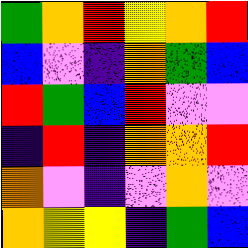[["green", "orange", "red", "yellow", "orange", "red"], ["blue", "violet", "indigo", "orange", "green", "blue"], ["red", "green", "blue", "red", "violet", "violet"], ["indigo", "red", "indigo", "orange", "orange", "red"], ["orange", "violet", "indigo", "violet", "orange", "violet"], ["orange", "yellow", "yellow", "indigo", "green", "blue"]]